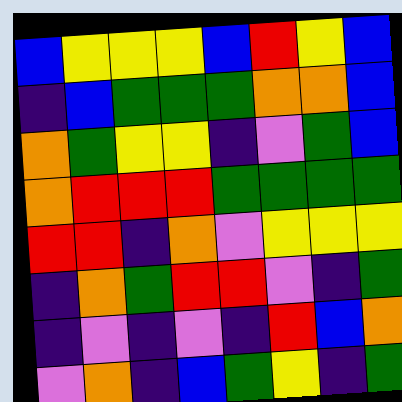[["blue", "yellow", "yellow", "yellow", "blue", "red", "yellow", "blue"], ["indigo", "blue", "green", "green", "green", "orange", "orange", "blue"], ["orange", "green", "yellow", "yellow", "indigo", "violet", "green", "blue"], ["orange", "red", "red", "red", "green", "green", "green", "green"], ["red", "red", "indigo", "orange", "violet", "yellow", "yellow", "yellow"], ["indigo", "orange", "green", "red", "red", "violet", "indigo", "green"], ["indigo", "violet", "indigo", "violet", "indigo", "red", "blue", "orange"], ["violet", "orange", "indigo", "blue", "green", "yellow", "indigo", "green"]]